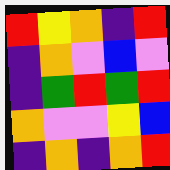[["red", "yellow", "orange", "indigo", "red"], ["indigo", "orange", "violet", "blue", "violet"], ["indigo", "green", "red", "green", "red"], ["orange", "violet", "violet", "yellow", "blue"], ["indigo", "orange", "indigo", "orange", "red"]]